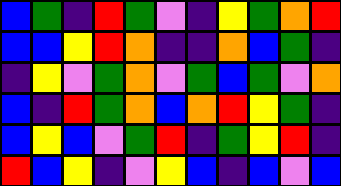[["blue", "green", "indigo", "red", "green", "violet", "indigo", "yellow", "green", "orange", "red"], ["blue", "blue", "yellow", "red", "orange", "indigo", "indigo", "orange", "blue", "green", "indigo"], ["indigo", "yellow", "violet", "green", "orange", "violet", "green", "blue", "green", "violet", "orange"], ["blue", "indigo", "red", "green", "orange", "blue", "orange", "red", "yellow", "green", "indigo"], ["blue", "yellow", "blue", "violet", "green", "red", "indigo", "green", "yellow", "red", "indigo"], ["red", "blue", "yellow", "indigo", "violet", "yellow", "blue", "indigo", "blue", "violet", "blue"]]